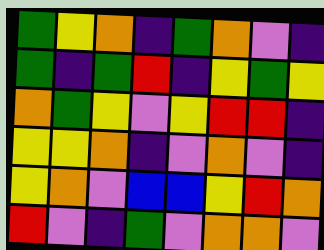[["green", "yellow", "orange", "indigo", "green", "orange", "violet", "indigo"], ["green", "indigo", "green", "red", "indigo", "yellow", "green", "yellow"], ["orange", "green", "yellow", "violet", "yellow", "red", "red", "indigo"], ["yellow", "yellow", "orange", "indigo", "violet", "orange", "violet", "indigo"], ["yellow", "orange", "violet", "blue", "blue", "yellow", "red", "orange"], ["red", "violet", "indigo", "green", "violet", "orange", "orange", "violet"]]